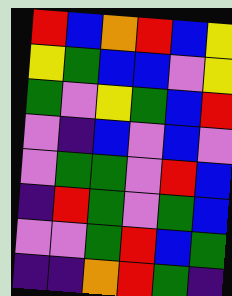[["red", "blue", "orange", "red", "blue", "yellow"], ["yellow", "green", "blue", "blue", "violet", "yellow"], ["green", "violet", "yellow", "green", "blue", "red"], ["violet", "indigo", "blue", "violet", "blue", "violet"], ["violet", "green", "green", "violet", "red", "blue"], ["indigo", "red", "green", "violet", "green", "blue"], ["violet", "violet", "green", "red", "blue", "green"], ["indigo", "indigo", "orange", "red", "green", "indigo"]]